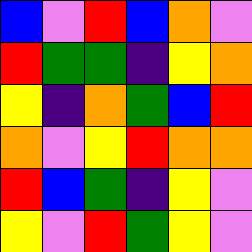[["blue", "violet", "red", "blue", "orange", "violet"], ["red", "green", "green", "indigo", "yellow", "orange"], ["yellow", "indigo", "orange", "green", "blue", "red"], ["orange", "violet", "yellow", "red", "orange", "orange"], ["red", "blue", "green", "indigo", "yellow", "violet"], ["yellow", "violet", "red", "green", "yellow", "violet"]]